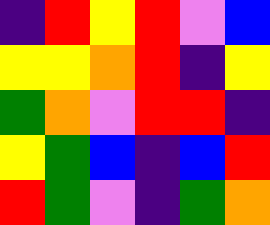[["indigo", "red", "yellow", "red", "violet", "blue"], ["yellow", "yellow", "orange", "red", "indigo", "yellow"], ["green", "orange", "violet", "red", "red", "indigo"], ["yellow", "green", "blue", "indigo", "blue", "red"], ["red", "green", "violet", "indigo", "green", "orange"]]